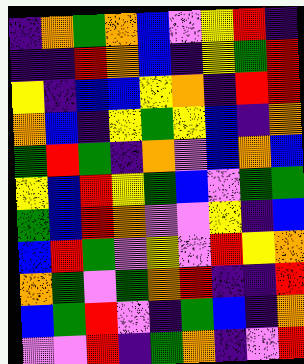[["indigo", "orange", "green", "orange", "blue", "violet", "yellow", "red", "indigo"], ["indigo", "indigo", "red", "orange", "blue", "indigo", "yellow", "green", "red"], ["yellow", "indigo", "blue", "blue", "yellow", "orange", "indigo", "red", "red"], ["orange", "blue", "indigo", "yellow", "green", "yellow", "blue", "indigo", "orange"], ["green", "red", "green", "indigo", "orange", "violet", "blue", "orange", "blue"], ["yellow", "blue", "red", "yellow", "green", "blue", "violet", "green", "green"], ["green", "blue", "red", "orange", "violet", "violet", "yellow", "indigo", "blue"], ["blue", "red", "green", "violet", "yellow", "violet", "red", "yellow", "orange"], ["orange", "green", "violet", "green", "orange", "red", "indigo", "indigo", "red"], ["blue", "green", "red", "violet", "indigo", "green", "blue", "indigo", "orange"], ["violet", "violet", "red", "indigo", "green", "orange", "indigo", "violet", "red"]]